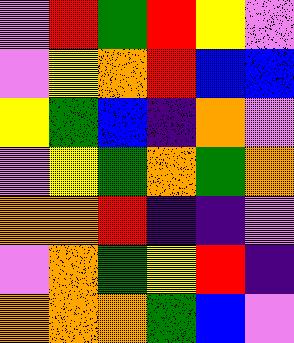[["violet", "red", "green", "red", "yellow", "violet"], ["violet", "yellow", "orange", "red", "blue", "blue"], ["yellow", "green", "blue", "indigo", "orange", "violet"], ["violet", "yellow", "green", "orange", "green", "orange"], ["orange", "orange", "red", "indigo", "indigo", "violet"], ["violet", "orange", "green", "yellow", "red", "indigo"], ["orange", "orange", "orange", "green", "blue", "violet"]]